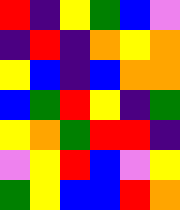[["red", "indigo", "yellow", "green", "blue", "violet"], ["indigo", "red", "indigo", "orange", "yellow", "orange"], ["yellow", "blue", "indigo", "blue", "orange", "orange"], ["blue", "green", "red", "yellow", "indigo", "green"], ["yellow", "orange", "green", "red", "red", "indigo"], ["violet", "yellow", "red", "blue", "violet", "yellow"], ["green", "yellow", "blue", "blue", "red", "orange"]]